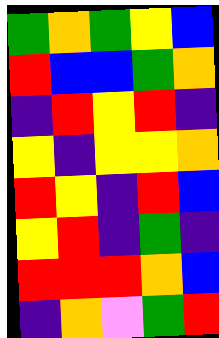[["green", "orange", "green", "yellow", "blue"], ["red", "blue", "blue", "green", "orange"], ["indigo", "red", "yellow", "red", "indigo"], ["yellow", "indigo", "yellow", "yellow", "orange"], ["red", "yellow", "indigo", "red", "blue"], ["yellow", "red", "indigo", "green", "indigo"], ["red", "red", "red", "orange", "blue"], ["indigo", "orange", "violet", "green", "red"]]